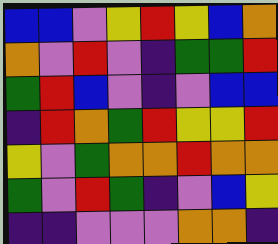[["blue", "blue", "violet", "yellow", "red", "yellow", "blue", "orange"], ["orange", "violet", "red", "violet", "indigo", "green", "green", "red"], ["green", "red", "blue", "violet", "indigo", "violet", "blue", "blue"], ["indigo", "red", "orange", "green", "red", "yellow", "yellow", "red"], ["yellow", "violet", "green", "orange", "orange", "red", "orange", "orange"], ["green", "violet", "red", "green", "indigo", "violet", "blue", "yellow"], ["indigo", "indigo", "violet", "violet", "violet", "orange", "orange", "indigo"]]